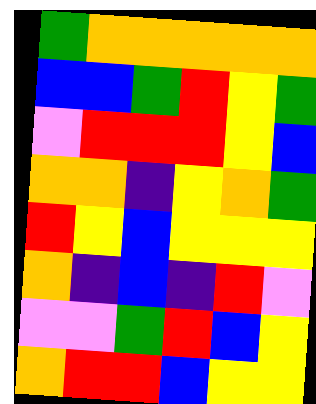[["green", "orange", "orange", "orange", "orange", "orange"], ["blue", "blue", "green", "red", "yellow", "green"], ["violet", "red", "red", "red", "yellow", "blue"], ["orange", "orange", "indigo", "yellow", "orange", "green"], ["red", "yellow", "blue", "yellow", "yellow", "yellow"], ["orange", "indigo", "blue", "indigo", "red", "violet"], ["violet", "violet", "green", "red", "blue", "yellow"], ["orange", "red", "red", "blue", "yellow", "yellow"]]